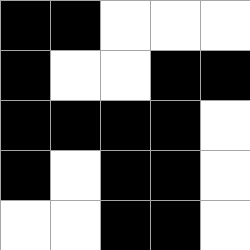[["black", "black", "white", "white", "white"], ["black", "white", "white", "black", "black"], ["black", "black", "black", "black", "white"], ["black", "white", "black", "black", "white"], ["white", "white", "black", "black", "white"]]